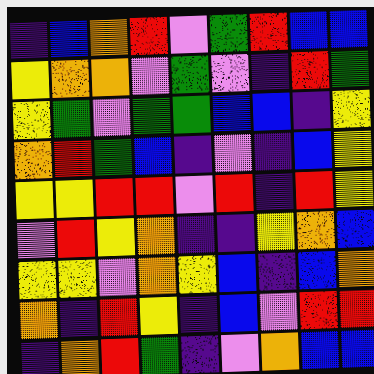[["indigo", "blue", "orange", "red", "violet", "green", "red", "blue", "blue"], ["yellow", "orange", "orange", "violet", "green", "violet", "indigo", "red", "green"], ["yellow", "green", "violet", "green", "green", "blue", "blue", "indigo", "yellow"], ["orange", "red", "green", "blue", "indigo", "violet", "indigo", "blue", "yellow"], ["yellow", "yellow", "red", "red", "violet", "red", "indigo", "red", "yellow"], ["violet", "red", "yellow", "orange", "indigo", "indigo", "yellow", "orange", "blue"], ["yellow", "yellow", "violet", "orange", "yellow", "blue", "indigo", "blue", "orange"], ["orange", "indigo", "red", "yellow", "indigo", "blue", "violet", "red", "red"], ["indigo", "orange", "red", "green", "indigo", "violet", "orange", "blue", "blue"]]